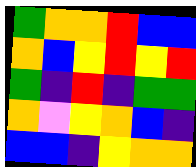[["green", "orange", "orange", "red", "blue", "blue"], ["orange", "blue", "yellow", "red", "yellow", "red"], ["green", "indigo", "red", "indigo", "green", "green"], ["orange", "violet", "yellow", "orange", "blue", "indigo"], ["blue", "blue", "indigo", "yellow", "orange", "orange"]]